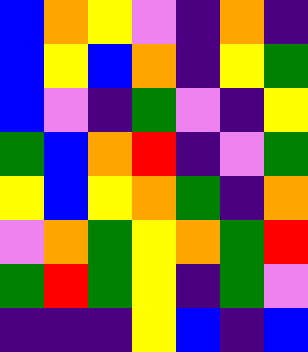[["blue", "orange", "yellow", "violet", "indigo", "orange", "indigo"], ["blue", "yellow", "blue", "orange", "indigo", "yellow", "green"], ["blue", "violet", "indigo", "green", "violet", "indigo", "yellow"], ["green", "blue", "orange", "red", "indigo", "violet", "green"], ["yellow", "blue", "yellow", "orange", "green", "indigo", "orange"], ["violet", "orange", "green", "yellow", "orange", "green", "red"], ["green", "red", "green", "yellow", "indigo", "green", "violet"], ["indigo", "indigo", "indigo", "yellow", "blue", "indigo", "blue"]]